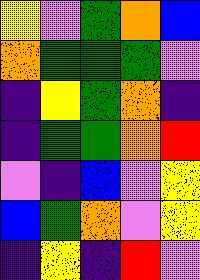[["yellow", "violet", "green", "orange", "blue"], ["orange", "green", "green", "green", "violet"], ["indigo", "yellow", "green", "orange", "indigo"], ["indigo", "green", "green", "orange", "red"], ["violet", "indigo", "blue", "violet", "yellow"], ["blue", "green", "orange", "violet", "yellow"], ["indigo", "yellow", "indigo", "red", "violet"]]